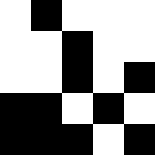[["white", "black", "white", "white", "white"], ["white", "white", "black", "white", "white"], ["white", "white", "black", "white", "black"], ["black", "black", "white", "black", "white"], ["black", "black", "black", "white", "black"]]